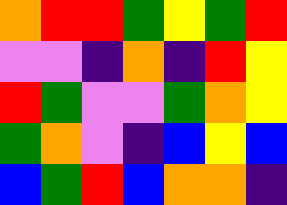[["orange", "red", "red", "green", "yellow", "green", "red"], ["violet", "violet", "indigo", "orange", "indigo", "red", "yellow"], ["red", "green", "violet", "violet", "green", "orange", "yellow"], ["green", "orange", "violet", "indigo", "blue", "yellow", "blue"], ["blue", "green", "red", "blue", "orange", "orange", "indigo"]]